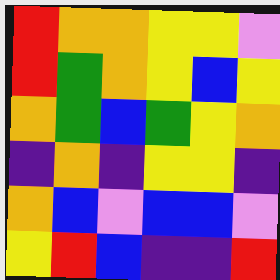[["red", "orange", "orange", "yellow", "yellow", "violet"], ["red", "green", "orange", "yellow", "blue", "yellow"], ["orange", "green", "blue", "green", "yellow", "orange"], ["indigo", "orange", "indigo", "yellow", "yellow", "indigo"], ["orange", "blue", "violet", "blue", "blue", "violet"], ["yellow", "red", "blue", "indigo", "indigo", "red"]]